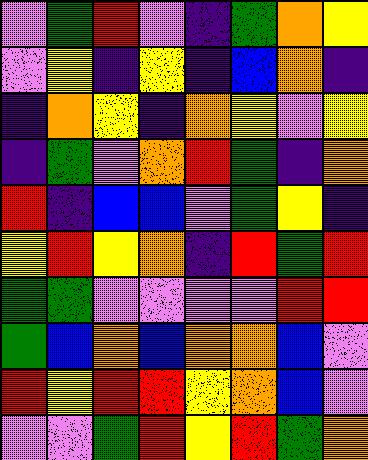[["violet", "green", "red", "violet", "indigo", "green", "orange", "yellow"], ["violet", "yellow", "indigo", "yellow", "indigo", "blue", "orange", "indigo"], ["indigo", "orange", "yellow", "indigo", "orange", "yellow", "violet", "yellow"], ["indigo", "green", "violet", "orange", "red", "green", "indigo", "orange"], ["red", "indigo", "blue", "blue", "violet", "green", "yellow", "indigo"], ["yellow", "red", "yellow", "orange", "indigo", "red", "green", "red"], ["green", "green", "violet", "violet", "violet", "violet", "red", "red"], ["green", "blue", "orange", "blue", "orange", "orange", "blue", "violet"], ["red", "yellow", "red", "red", "yellow", "orange", "blue", "violet"], ["violet", "violet", "green", "red", "yellow", "red", "green", "orange"]]